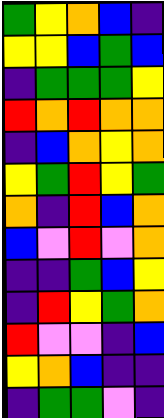[["green", "yellow", "orange", "blue", "indigo"], ["yellow", "yellow", "blue", "green", "blue"], ["indigo", "green", "green", "green", "yellow"], ["red", "orange", "red", "orange", "orange"], ["indigo", "blue", "orange", "yellow", "orange"], ["yellow", "green", "red", "yellow", "green"], ["orange", "indigo", "red", "blue", "orange"], ["blue", "violet", "red", "violet", "orange"], ["indigo", "indigo", "green", "blue", "yellow"], ["indigo", "red", "yellow", "green", "orange"], ["red", "violet", "violet", "indigo", "blue"], ["yellow", "orange", "blue", "indigo", "indigo"], ["indigo", "green", "green", "violet", "indigo"]]